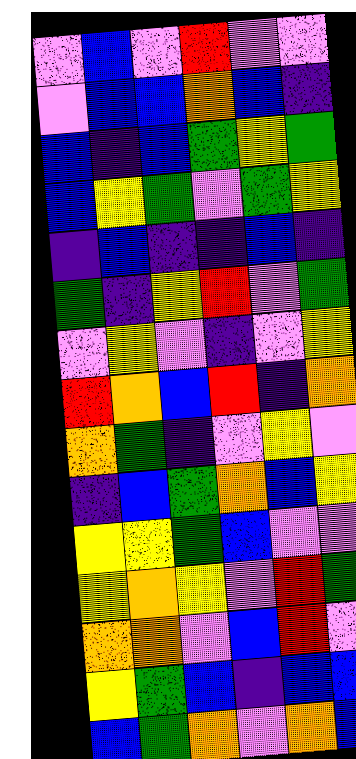[["violet", "blue", "violet", "red", "violet", "violet"], ["violet", "blue", "blue", "orange", "blue", "indigo"], ["blue", "indigo", "blue", "green", "yellow", "green"], ["blue", "yellow", "green", "violet", "green", "yellow"], ["indigo", "blue", "indigo", "indigo", "blue", "indigo"], ["green", "indigo", "yellow", "red", "violet", "green"], ["violet", "yellow", "violet", "indigo", "violet", "yellow"], ["red", "orange", "blue", "red", "indigo", "orange"], ["orange", "green", "indigo", "violet", "yellow", "violet"], ["indigo", "blue", "green", "orange", "blue", "yellow"], ["yellow", "yellow", "green", "blue", "violet", "violet"], ["yellow", "orange", "yellow", "violet", "red", "green"], ["orange", "orange", "violet", "blue", "red", "violet"], ["yellow", "green", "blue", "indigo", "blue", "blue"], ["blue", "green", "orange", "violet", "orange", "blue"]]